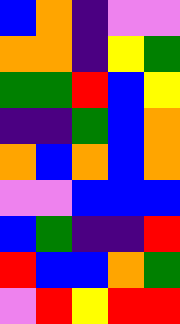[["blue", "orange", "indigo", "violet", "violet"], ["orange", "orange", "indigo", "yellow", "green"], ["green", "green", "red", "blue", "yellow"], ["indigo", "indigo", "green", "blue", "orange"], ["orange", "blue", "orange", "blue", "orange"], ["violet", "violet", "blue", "blue", "blue"], ["blue", "green", "indigo", "indigo", "red"], ["red", "blue", "blue", "orange", "green"], ["violet", "red", "yellow", "red", "red"]]